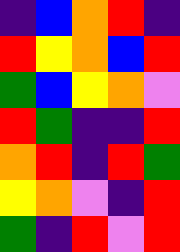[["indigo", "blue", "orange", "red", "indigo"], ["red", "yellow", "orange", "blue", "red"], ["green", "blue", "yellow", "orange", "violet"], ["red", "green", "indigo", "indigo", "red"], ["orange", "red", "indigo", "red", "green"], ["yellow", "orange", "violet", "indigo", "red"], ["green", "indigo", "red", "violet", "red"]]